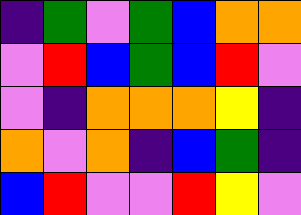[["indigo", "green", "violet", "green", "blue", "orange", "orange"], ["violet", "red", "blue", "green", "blue", "red", "violet"], ["violet", "indigo", "orange", "orange", "orange", "yellow", "indigo"], ["orange", "violet", "orange", "indigo", "blue", "green", "indigo"], ["blue", "red", "violet", "violet", "red", "yellow", "violet"]]